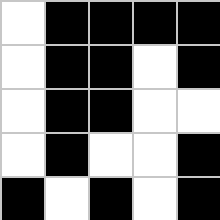[["white", "black", "black", "black", "black"], ["white", "black", "black", "white", "black"], ["white", "black", "black", "white", "white"], ["white", "black", "white", "white", "black"], ["black", "white", "black", "white", "black"]]